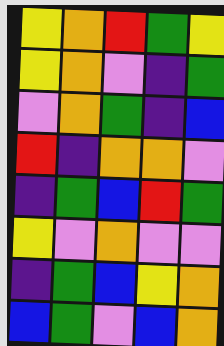[["yellow", "orange", "red", "green", "yellow"], ["yellow", "orange", "violet", "indigo", "green"], ["violet", "orange", "green", "indigo", "blue"], ["red", "indigo", "orange", "orange", "violet"], ["indigo", "green", "blue", "red", "green"], ["yellow", "violet", "orange", "violet", "violet"], ["indigo", "green", "blue", "yellow", "orange"], ["blue", "green", "violet", "blue", "orange"]]